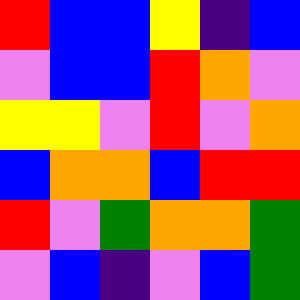[["red", "blue", "blue", "yellow", "indigo", "blue"], ["violet", "blue", "blue", "red", "orange", "violet"], ["yellow", "yellow", "violet", "red", "violet", "orange"], ["blue", "orange", "orange", "blue", "red", "red"], ["red", "violet", "green", "orange", "orange", "green"], ["violet", "blue", "indigo", "violet", "blue", "green"]]